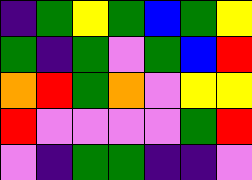[["indigo", "green", "yellow", "green", "blue", "green", "yellow"], ["green", "indigo", "green", "violet", "green", "blue", "red"], ["orange", "red", "green", "orange", "violet", "yellow", "yellow"], ["red", "violet", "violet", "violet", "violet", "green", "red"], ["violet", "indigo", "green", "green", "indigo", "indigo", "violet"]]